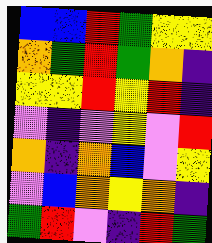[["blue", "blue", "red", "green", "yellow", "yellow"], ["orange", "green", "red", "green", "orange", "indigo"], ["yellow", "yellow", "red", "yellow", "red", "indigo"], ["violet", "indigo", "violet", "yellow", "violet", "red"], ["orange", "indigo", "orange", "blue", "violet", "yellow"], ["violet", "blue", "orange", "yellow", "orange", "indigo"], ["green", "red", "violet", "indigo", "red", "green"]]